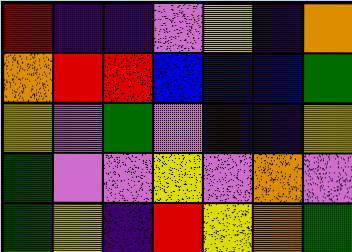[["red", "indigo", "indigo", "violet", "yellow", "indigo", "orange"], ["orange", "red", "red", "blue", "blue", "blue", "green"], ["yellow", "violet", "green", "violet", "indigo", "indigo", "yellow"], ["green", "violet", "violet", "yellow", "violet", "orange", "violet"], ["green", "yellow", "indigo", "red", "yellow", "orange", "green"]]